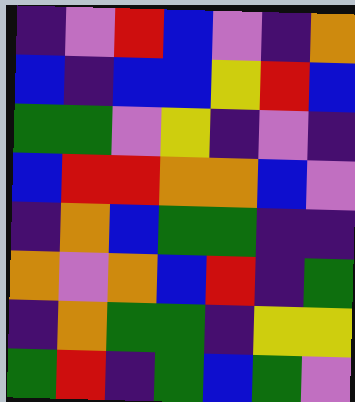[["indigo", "violet", "red", "blue", "violet", "indigo", "orange"], ["blue", "indigo", "blue", "blue", "yellow", "red", "blue"], ["green", "green", "violet", "yellow", "indigo", "violet", "indigo"], ["blue", "red", "red", "orange", "orange", "blue", "violet"], ["indigo", "orange", "blue", "green", "green", "indigo", "indigo"], ["orange", "violet", "orange", "blue", "red", "indigo", "green"], ["indigo", "orange", "green", "green", "indigo", "yellow", "yellow"], ["green", "red", "indigo", "green", "blue", "green", "violet"]]